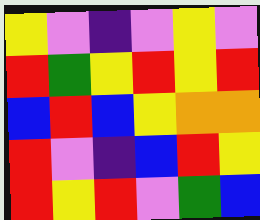[["yellow", "violet", "indigo", "violet", "yellow", "violet"], ["red", "green", "yellow", "red", "yellow", "red"], ["blue", "red", "blue", "yellow", "orange", "orange"], ["red", "violet", "indigo", "blue", "red", "yellow"], ["red", "yellow", "red", "violet", "green", "blue"]]